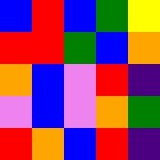[["blue", "red", "blue", "green", "yellow"], ["red", "red", "green", "blue", "orange"], ["orange", "blue", "violet", "red", "indigo"], ["violet", "blue", "violet", "orange", "green"], ["red", "orange", "blue", "red", "indigo"]]